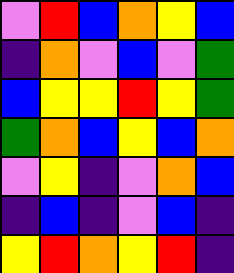[["violet", "red", "blue", "orange", "yellow", "blue"], ["indigo", "orange", "violet", "blue", "violet", "green"], ["blue", "yellow", "yellow", "red", "yellow", "green"], ["green", "orange", "blue", "yellow", "blue", "orange"], ["violet", "yellow", "indigo", "violet", "orange", "blue"], ["indigo", "blue", "indigo", "violet", "blue", "indigo"], ["yellow", "red", "orange", "yellow", "red", "indigo"]]